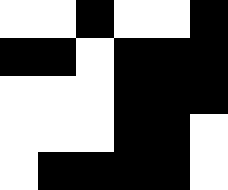[["white", "white", "black", "white", "white", "black"], ["black", "black", "white", "black", "black", "black"], ["white", "white", "white", "black", "black", "black"], ["white", "white", "white", "black", "black", "white"], ["white", "black", "black", "black", "black", "white"]]